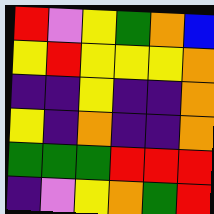[["red", "violet", "yellow", "green", "orange", "blue"], ["yellow", "red", "yellow", "yellow", "yellow", "orange"], ["indigo", "indigo", "yellow", "indigo", "indigo", "orange"], ["yellow", "indigo", "orange", "indigo", "indigo", "orange"], ["green", "green", "green", "red", "red", "red"], ["indigo", "violet", "yellow", "orange", "green", "red"]]